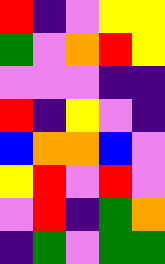[["red", "indigo", "violet", "yellow", "yellow"], ["green", "violet", "orange", "red", "yellow"], ["violet", "violet", "violet", "indigo", "indigo"], ["red", "indigo", "yellow", "violet", "indigo"], ["blue", "orange", "orange", "blue", "violet"], ["yellow", "red", "violet", "red", "violet"], ["violet", "red", "indigo", "green", "orange"], ["indigo", "green", "violet", "green", "green"]]